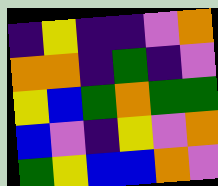[["indigo", "yellow", "indigo", "indigo", "violet", "orange"], ["orange", "orange", "indigo", "green", "indigo", "violet"], ["yellow", "blue", "green", "orange", "green", "green"], ["blue", "violet", "indigo", "yellow", "violet", "orange"], ["green", "yellow", "blue", "blue", "orange", "violet"]]